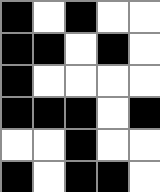[["black", "white", "black", "white", "white"], ["black", "black", "white", "black", "white"], ["black", "white", "white", "white", "white"], ["black", "black", "black", "white", "black"], ["white", "white", "black", "white", "white"], ["black", "white", "black", "black", "white"]]